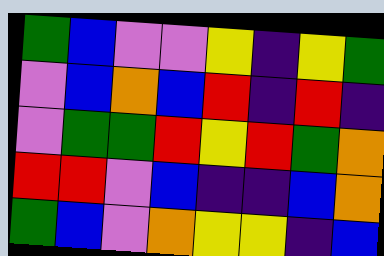[["green", "blue", "violet", "violet", "yellow", "indigo", "yellow", "green"], ["violet", "blue", "orange", "blue", "red", "indigo", "red", "indigo"], ["violet", "green", "green", "red", "yellow", "red", "green", "orange"], ["red", "red", "violet", "blue", "indigo", "indigo", "blue", "orange"], ["green", "blue", "violet", "orange", "yellow", "yellow", "indigo", "blue"]]